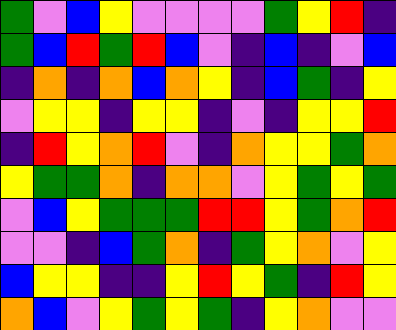[["green", "violet", "blue", "yellow", "violet", "violet", "violet", "violet", "green", "yellow", "red", "indigo"], ["green", "blue", "red", "green", "red", "blue", "violet", "indigo", "blue", "indigo", "violet", "blue"], ["indigo", "orange", "indigo", "orange", "blue", "orange", "yellow", "indigo", "blue", "green", "indigo", "yellow"], ["violet", "yellow", "yellow", "indigo", "yellow", "yellow", "indigo", "violet", "indigo", "yellow", "yellow", "red"], ["indigo", "red", "yellow", "orange", "red", "violet", "indigo", "orange", "yellow", "yellow", "green", "orange"], ["yellow", "green", "green", "orange", "indigo", "orange", "orange", "violet", "yellow", "green", "yellow", "green"], ["violet", "blue", "yellow", "green", "green", "green", "red", "red", "yellow", "green", "orange", "red"], ["violet", "violet", "indigo", "blue", "green", "orange", "indigo", "green", "yellow", "orange", "violet", "yellow"], ["blue", "yellow", "yellow", "indigo", "indigo", "yellow", "red", "yellow", "green", "indigo", "red", "yellow"], ["orange", "blue", "violet", "yellow", "green", "yellow", "green", "indigo", "yellow", "orange", "violet", "violet"]]